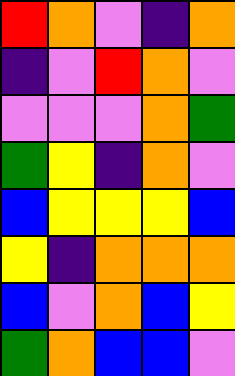[["red", "orange", "violet", "indigo", "orange"], ["indigo", "violet", "red", "orange", "violet"], ["violet", "violet", "violet", "orange", "green"], ["green", "yellow", "indigo", "orange", "violet"], ["blue", "yellow", "yellow", "yellow", "blue"], ["yellow", "indigo", "orange", "orange", "orange"], ["blue", "violet", "orange", "blue", "yellow"], ["green", "orange", "blue", "blue", "violet"]]